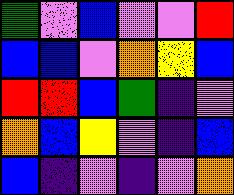[["green", "violet", "blue", "violet", "violet", "red"], ["blue", "blue", "violet", "orange", "yellow", "blue"], ["red", "red", "blue", "green", "indigo", "violet"], ["orange", "blue", "yellow", "violet", "indigo", "blue"], ["blue", "indigo", "violet", "indigo", "violet", "orange"]]